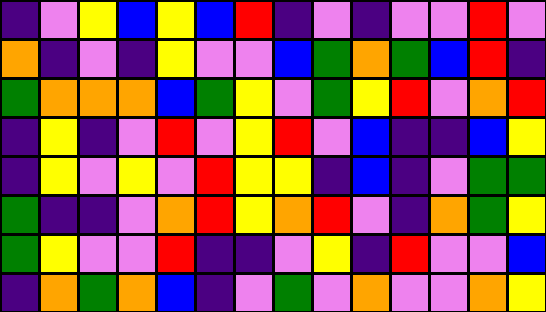[["indigo", "violet", "yellow", "blue", "yellow", "blue", "red", "indigo", "violet", "indigo", "violet", "violet", "red", "violet"], ["orange", "indigo", "violet", "indigo", "yellow", "violet", "violet", "blue", "green", "orange", "green", "blue", "red", "indigo"], ["green", "orange", "orange", "orange", "blue", "green", "yellow", "violet", "green", "yellow", "red", "violet", "orange", "red"], ["indigo", "yellow", "indigo", "violet", "red", "violet", "yellow", "red", "violet", "blue", "indigo", "indigo", "blue", "yellow"], ["indigo", "yellow", "violet", "yellow", "violet", "red", "yellow", "yellow", "indigo", "blue", "indigo", "violet", "green", "green"], ["green", "indigo", "indigo", "violet", "orange", "red", "yellow", "orange", "red", "violet", "indigo", "orange", "green", "yellow"], ["green", "yellow", "violet", "violet", "red", "indigo", "indigo", "violet", "yellow", "indigo", "red", "violet", "violet", "blue"], ["indigo", "orange", "green", "orange", "blue", "indigo", "violet", "green", "violet", "orange", "violet", "violet", "orange", "yellow"]]